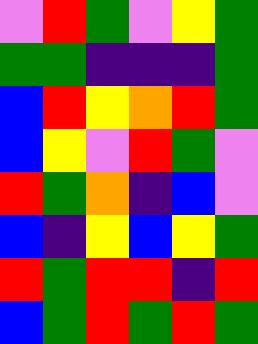[["violet", "red", "green", "violet", "yellow", "green"], ["green", "green", "indigo", "indigo", "indigo", "green"], ["blue", "red", "yellow", "orange", "red", "green"], ["blue", "yellow", "violet", "red", "green", "violet"], ["red", "green", "orange", "indigo", "blue", "violet"], ["blue", "indigo", "yellow", "blue", "yellow", "green"], ["red", "green", "red", "red", "indigo", "red"], ["blue", "green", "red", "green", "red", "green"]]